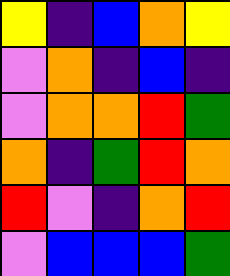[["yellow", "indigo", "blue", "orange", "yellow"], ["violet", "orange", "indigo", "blue", "indigo"], ["violet", "orange", "orange", "red", "green"], ["orange", "indigo", "green", "red", "orange"], ["red", "violet", "indigo", "orange", "red"], ["violet", "blue", "blue", "blue", "green"]]